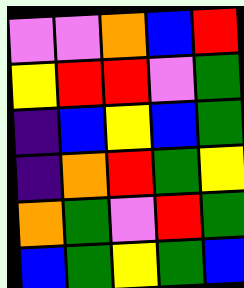[["violet", "violet", "orange", "blue", "red"], ["yellow", "red", "red", "violet", "green"], ["indigo", "blue", "yellow", "blue", "green"], ["indigo", "orange", "red", "green", "yellow"], ["orange", "green", "violet", "red", "green"], ["blue", "green", "yellow", "green", "blue"]]